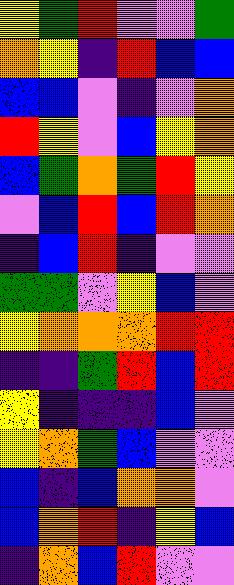[["yellow", "green", "red", "violet", "violet", "green"], ["orange", "yellow", "indigo", "red", "blue", "blue"], ["blue", "blue", "violet", "indigo", "violet", "orange"], ["red", "yellow", "violet", "blue", "yellow", "orange"], ["blue", "green", "orange", "green", "red", "yellow"], ["violet", "blue", "red", "blue", "red", "orange"], ["indigo", "blue", "red", "indigo", "violet", "violet"], ["green", "green", "violet", "yellow", "blue", "violet"], ["yellow", "orange", "orange", "orange", "red", "red"], ["indigo", "indigo", "green", "red", "blue", "red"], ["yellow", "indigo", "indigo", "indigo", "blue", "violet"], ["yellow", "orange", "green", "blue", "violet", "violet"], ["blue", "indigo", "blue", "orange", "orange", "violet"], ["blue", "orange", "red", "indigo", "yellow", "blue"], ["indigo", "orange", "blue", "red", "violet", "violet"]]